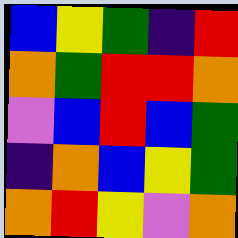[["blue", "yellow", "green", "indigo", "red"], ["orange", "green", "red", "red", "orange"], ["violet", "blue", "red", "blue", "green"], ["indigo", "orange", "blue", "yellow", "green"], ["orange", "red", "yellow", "violet", "orange"]]